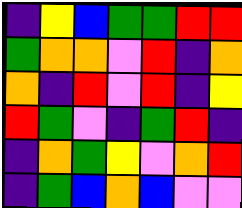[["indigo", "yellow", "blue", "green", "green", "red", "red"], ["green", "orange", "orange", "violet", "red", "indigo", "orange"], ["orange", "indigo", "red", "violet", "red", "indigo", "yellow"], ["red", "green", "violet", "indigo", "green", "red", "indigo"], ["indigo", "orange", "green", "yellow", "violet", "orange", "red"], ["indigo", "green", "blue", "orange", "blue", "violet", "violet"]]